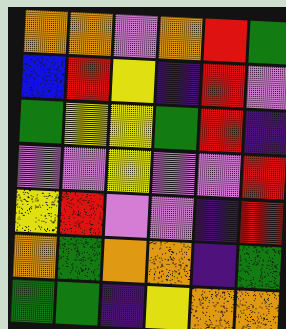[["orange", "orange", "violet", "orange", "red", "green"], ["blue", "red", "yellow", "indigo", "red", "violet"], ["green", "yellow", "yellow", "green", "red", "indigo"], ["violet", "violet", "yellow", "violet", "violet", "red"], ["yellow", "red", "violet", "violet", "indigo", "red"], ["orange", "green", "orange", "orange", "indigo", "green"], ["green", "green", "indigo", "yellow", "orange", "orange"]]